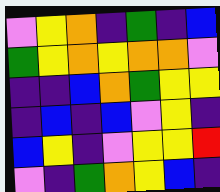[["violet", "yellow", "orange", "indigo", "green", "indigo", "blue"], ["green", "yellow", "orange", "yellow", "orange", "orange", "violet"], ["indigo", "indigo", "blue", "orange", "green", "yellow", "yellow"], ["indigo", "blue", "indigo", "blue", "violet", "yellow", "indigo"], ["blue", "yellow", "indigo", "violet", "yellow", "yellow", "red"], ["violet", "indigo", "green", "orange", "yellow", "blue", "indigo"]]